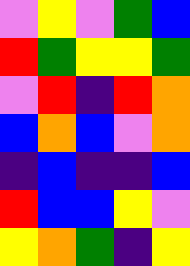[["violet", "yellow", "violet", "green", "blue"], ["red", "green", "yellow", "yellow", "green"], ["violet", "red", "indigo", "red", "orange"], ["blue", "orange", "blue", "violet", "orange"], ["indigo", "blue", "indigo", "indigo", "blue"], ["red", "blue", "blue", "yellow", "violet"], ["yellow", "orange", "green", "indigo", "yellow"]]